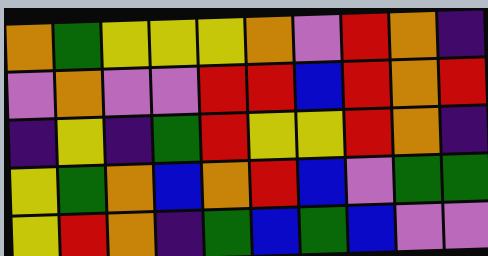[["orange", "green", "yellow", "yellow", "yellow", "orange", "violet", "red", "orange", "indigo"], ["violet", "orange", "violet", "violet", "red", "red", "blue", "red", "orange", "red"], ["indigo", "yellow", "indigo", "green", "red", "yellow", "yellow", "red", "orange", "indigo"], ["yellow", "green", "orange", "blue", "orange", "red", "blue", "violet", "green", "green"], ["yellow", "red", "orange", "indigo", "green", "blue", "green", "blue", "violet", "violet"]]